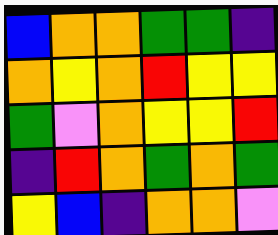[["blue", "orange", "orange", "green", "green", "indigo"], ["orange", "yellow", "orange", "red", "yellow", "yellow"], ["green", "violet", "orange", "yellow", "yellow", "red"], ["indigo", "red", "orange", "green", "orange", "green"], ["yellow", "blue", "indigo", "orange", "orange", "violet"]]